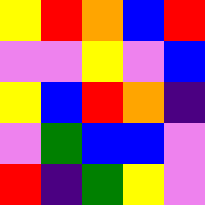[["yellow", "red", "orange", "blue", "red"], ["violet", "violet", "yellow", "violet", "blue"], ["yellow", "blue", "red", "orange", "indigo"], ["violet", "green", "blue", "blue", "violet"], ["red", "indigo", "green", "yellow", "violet"]]